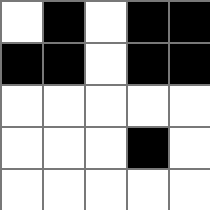[["white", "black", "white", "black", "black"], ["black", "black", "white", "black", "black"], ["white", "white", "white", "white", "white"], ["white", "white", "white", "black", "white"], ["white", "white", "white", "white", "white"]]